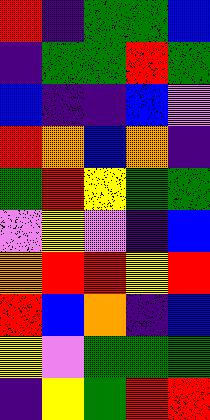[["red", "indigo", "green", "green", "blue"], ["indigo", "green", "green", "red", "green"], ["blue", "indigo", "indigo", "blue", "violet"], ["red", "orange", "blue", "orange", "indigo"], ["green", "red", "yellow", "green", "green"], ["violet", "yellow", "violet", "indigo", "blue"], ["orange", "red", "red", "yellow", "red"], ["red", "blue", "orange", "indigo", "blue"], ["yellow", "violet", "green", "green", "green"], ["indigo", "yellow", "green", "red", "red"]]